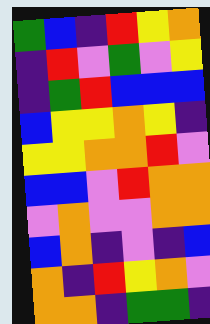[["green", "blue", "indigo", "red", "yellow", "orange"], ["indigo", "red", "violet", "green", "violet", "yellow"], ["indigo", "green", "red", "blue", "blue", "blue"], ["blue", "yellow", "yellow", "orange", "yellow", "indigo"], ["yellow", "yellow", "orange", "orange", "red", "violet"], ["blue", "blue", "violet", "red", "orange", "orange"], ["violet", "orange", "violet", "violet", "orange", "orange"], ["blue", "orange", "indigo", "violet", "indigo", "blue"], ["orange", "indigo", "red", "yellow", "orange", "violet"], ["orange", "orange", "indigo", "green", "green", "indigo"]]